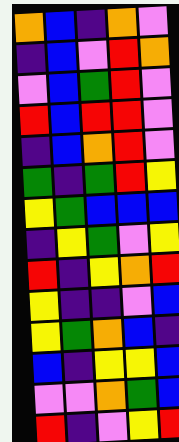[["orange", "blue", "indigo", "orange", "violet"], ["indigo", "blue", "violet", "red", "orange"], ["violet", "blue", "green", "red", "violet"], ["red", "blue", "red", "red", "violet"], ["indigo", "blue", "orange", "red", "violet"], ["green", "indigo", "green", "red", "yellow"], ["yellow", "green", "blue", "blue", "blue"], ["indigo", "yellow", "green", "violet", "yellow"], ["red", "indigo", "yellow", "orange", "red"], ["yellow", "indigo", "indigo", "violet", "blue"], ["yellow", "green", "orange", "blue", "indigo"], ["blue", "indigo", "yellow", "yellow", "blue"], ["violet", "violet", "orange", "green", "blue"], ["red", "indigo", "violet", "yellow", "red"]]